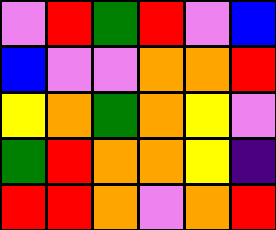[["violet", "red", "green", "red", "violet", "blue"], ["blue", "violet", "violet", "orange", "orange", "red"], ["yellow", "orange", "green", "orange", "yellow", "violet"], ["green", "red", "orange", "orange", "yellow", "indigo"], ["red", "red", "orange", "violet", "orange", "red"]]